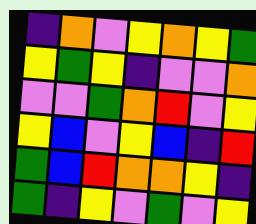[["indigo", "orange", "violet", "yellow", "orange", "yellow", "green"], ["yellow", "green", "yellow", "indigo", "violet", "violet", "orange"], ["violet", "violet", "green", "orange", "red", "violet", "yellow"], ["yellow", "blue", "violet", "yellow", "blue", "indigo", "red"], ["green", "blue", "red", "orange", "orange", "yellow", "indigo"], ["green", "indigo", "yellow", "violet", "green", "violet", "yellow"]]